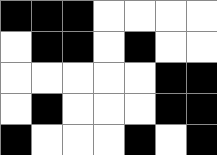[["black", "black", "black", "white", "white", "white", "white"], ["white", "black", "black", "white", "black", "white", "white"], ["white", "white", "white", "white", "white", "black", "black"], ["white", "black", "white", "white", "white", "black", "black"], ["black", "white", "white", "white", "black", "white", "black"]]